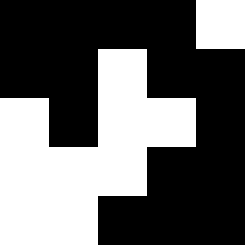[["black", "black", "black", "black", "white"], ["black", "black", "white", "black", "black"], ["white", "black", "white", "white", "black"], ["white", "white", "white", "black", "black"], ["white", "white", "black", "black", "black"]]